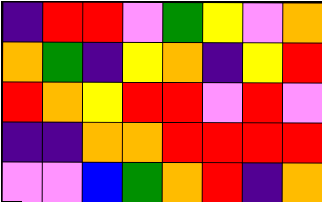[["indigo", "red", "red", "violet", "green", "yellow", "violet", "orange"], ["orange", "green", "indigo", "yellow", "orange", "indigo", "yellow", "red"], ["red", "orange", "yellow", "red", "red", "violet", "red", "violet"], ["indigo", "indigo", "orange", "orange", "red", "red", "red", "red"], ["violet", "violet", "blue", "green", "orange", "red", "indigo", "orange"]]